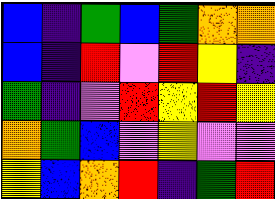[["blue", "indigo", "green", "blue", "green", "orange", "orange"], ["blue", "indigo", "red", "violet", "red", "yellow", "indigo"], ["green", "indigo", "violet", "red", "yellow", "red", "yellow"], ["orange", "green", "blue", "violet", "yellow", "violet", "violet"], ["yellow", "blue", "orange", "red", "indigo", "green", "red"]]